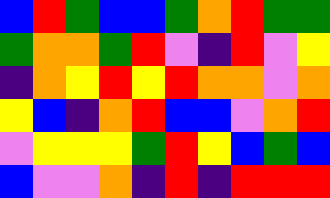[["blue", "red", "green", "blue", "blue", "green", "orange", "red", "green", "green"], ["green", "orange", "orange", "green", "red", "violet", "indigo", "red", "violet", "yellow"], ["indigo", "orange", "yellow", "red", "yellow", "red", "orange", "orange", "violet", "orange"], ["yellow", "blue", "indigo", "orange", "red", "blue", "blue", "violet", "orange", "red"], ["violet", "yellow", "yellow", "yellow", "green", "red", "yellow", "blue", "green", "blue"], ["blue", "violet", "violet", "orange", "indigo", "red", "indigo", "red", "red", "red"]]